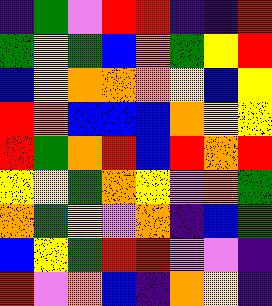[["indigo", "green", "violet", "red", "red", "indigo", "indigo", "red"], ["green", "yellow", "green", "blue", "orange", "green", "yellow", "red"], ["blue", "yellow", "orange", "orange", "orange", "yellow", "blue", "yellow"], ["red", "orange", "blue", "blue", "blue", "orange", "yellow", "yellow"], ["red", "green", "orange", "red", "blue", "red", "orange", "red"], ["yellow", "yellow", "green", "orange", "yellow", "violet", "orange", "green"], ["orange", "green", "yellow", "violet", "orange", "indigo", "blue", "green"], ["blue", "yellow", "green", "red", "red", "violet", "violet", "indigo"], ["red", "violet", "orange", "blue", "indigo", "orange", "yellow", "indigo"]]